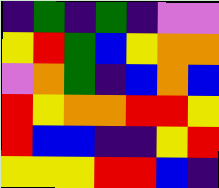[["indigo", "green", "indigo", "green", "indigo", "violet", "violet"], ["yellow", "red", "green", "blue", "yellow", "orange", "orange"], ["violet", "orange", "green", "indigo", "blue", "orange", "blue"], ["red", "yellow", "orange", "orange", "red", "red", "yellow"], ["red", "blue", "blue", "indigo", "indigo", "yellow", "red"], ["yellow", "yellow", "yellow", "red", "red", "blue", "indigo"]]